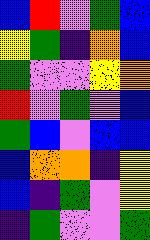[["blue", "red", "violet", "green", "blue"], ["yellow", "green", "indigo", "orange", "blue"], ["green", "violet", "violet", "yellow", "orange"], ["red", "violet", "green", "violet", "blue"], ["green", "blue", "violet", "blue", "blue"], ["blue", "orange", "orange", "indigo", "yellow"], ["blue", "indigo", "green", "violet", "yellow"], ["indigo", "green", "violet", "violet", "green"]]